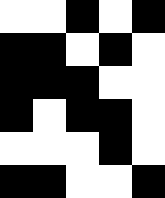[["white", "white", "black", "white", "black"], ["black", "black", "white", "black", "white"], ["black", "black", "black", "white", "white"], ["black", "white", "black", "black", "white"], ["white", "white", "white", "black", "white"], ["black", "black", "white", "white", "black"]]